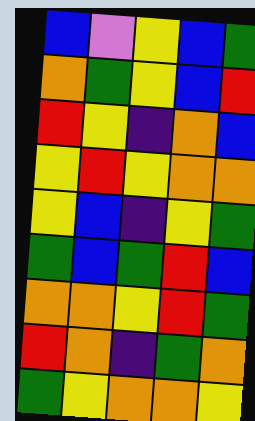[["blue", "violet", "yellow", "blue", "green"], ["orange", "green", "yellow", "blue", "red"], ["red", "yellow", "indigo", "orange", "blue"], ["yellow", "red", "yellow", "orange", "orange"], ["yellow", "blue", "indigo", "yellow", "green"], ["green", "blue", "green", "red", "blue"], ["orange", "orange", "yellow", "red", "green"], ["red", "orange", "indigo", "green", "orange"], ["green", "yellow", "orange", "orange", "yellow"]]